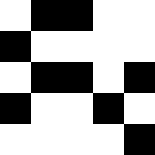[["white", "black", "black", "white", "white"], ["black", "white", "white", "white", "white"], ["white", "black", "black", "white", "black"], ["black", "white", "white", "black", "white"], ["white", "white", "white", "white", "black"]]